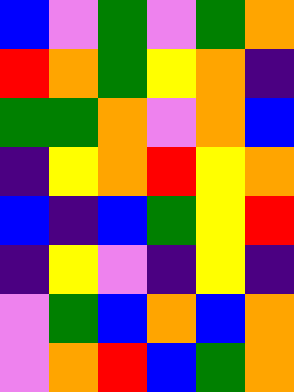[["blue", "violet", "green", "violet", "green", "orange"], ["red", "orange", "green", "yellow", "orange", "indigo"], ["green", "green", "orange", "violet", "orange", "blue"], ["indigo", "yellow", "orange", "red", "yellow", "orange"], ["blue", "indigo", "blue", "green", "yellow", "red"], ["indigo", "yellow", "violet", "indigo", "yellow", "indigo"], ["violet", "green", "blue", "orange", "blue", "orange"], ["violet", "orange", "red", "blue", "green", "orange"]]